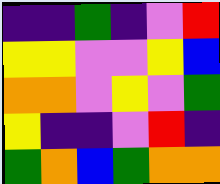[["indigo", "indigo", "green", "indigo", "violet", "red"], ["yellow", "yellow", "violet", "violet", "yellow", "blue"], ["orange", "orange", "violet", "yellow", "violet", "green"], ["yellow", "indigo", "indigo", "violet", "red", "indigo"], ["green", "orange", "blue", "green", "orange", "orange"]]